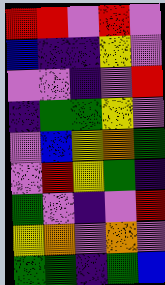[["red", "red", "violet", "red", "violet"], ["blue", "indigo", "indigo", "yellow", "violet"], ["violet", "violet", "indigo", "violet", "red"], ["indigo", "green", "green", "yellow", "violet"], ["violet", "blue", "yellow", "orange", "green"], ["violet", "red", "yellow", "green", "indigo"], ["green", "violet", "indigo", "violet", "red"], ["yellow", "orange", "violet", "orange", "violet"], ["green", "green", "indigo", "green", "blue"]]